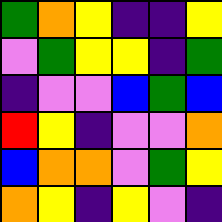[["green", "orange", "yellow", "indigo", "indigo", "yellow"], ["violet", "green", "yellow", "yellow", "indigo", "green"], ["indigo", "violet", "violet", "blue", "green", "blue"], ["red", "yellow", "indigo", "violet", "violet", "orange"], ["blue", "orange", "orange", "violet", "green", "yellow"], ["orange", "yellow", "indigo", "yellow", "violet", "indigo"]]